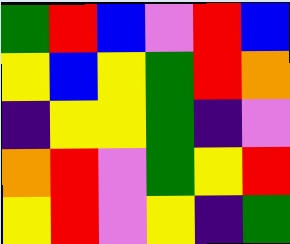[["green", "red", "blue", "violet", "red", "blue"], ["yellow", "blue", "yellow", "green", "red", "orange"], ["indigo", "yellow", "yellow", "green", "indigo", "violet"], ["orange", "red", "violet", "green", "yellow", "red"], ["yellow", "red", "violet", "yellow", "indigo", "green"]]